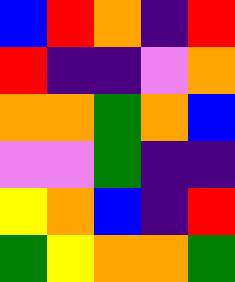[["blue", "red", "orange", "indigo", "red"], ["red", "indigo", "indigo", "violet", "orange"], ["orange", "orange", "green", "orange", "blue"], ["violet", "violet", "green", "indigo", "indigo"], ["yellow", "orange", "blue", "indigo", "red"], ["green", "yellow", "orange", "orange", "green"]]